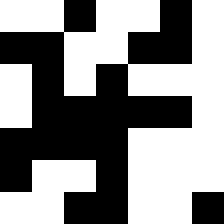[["white", "white", "black", "white", "white", "black", "white"], ["black", "black", "white", "white", "black", "black", "white"], ["white", "black", "white", "black", "white", "white", "white"], ["white", "black", "black", "black", "black", "black", "white"], ["black", "black", "black", "black", "white", "white", "white"], ["black", "white", "white", "black", "white", "white", "white"], ["white", "white", "black", "black", "white", "white", "black"]]